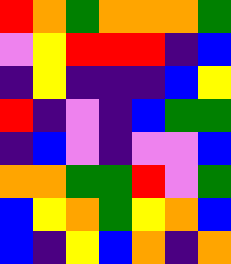[["red", "orange", "green", "orange", "orange", "orange", "green"], ["violet", "yellow", "red", "red", "red", "indigo", "blue"], ["indigo", "yellow", "indigo", "indigo", "indigo", "blue", "yellow"], ["red", "indigo", "violet", "indigo", "blue", "green", "green"], ["indigo", "blue", "violet", "indigo", "violet", "violet", "blue"], ["orange", "orange", "green", "green", "red", "violet", "green"], ["blue", "yellow", "orange", "green", "yellow", "orange", "blue"], ["blue", "indigo", "yellow", "blue", "orange", "indigo", "orange"]]